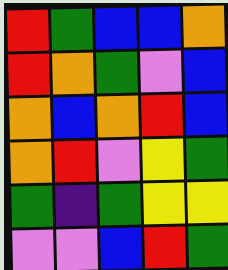[["red", "green", "blue", "blue", "orange"], ["red", "orange", "green", "violet", "blue"], ["orange", "blue", "orange", "red", "blue"], ["orange", "red", "violet", "yellow", "green"], ["green", "indigo", "green", "yellow", "yellow"], ["violet", "violet", "blue", "red", "green"]]